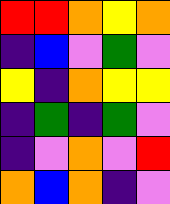[["red", "red", "orange", "yellow", "orange"], ["indigo", "blue", "violet", "green", "violet"], ["yellow", "indigo", "orange", "yellow", "yellow"], ["indigo", "green", "indigo", "green", "violet"], ["indigo", "violet", "orange", "violet", "red"], ["orange", "blue", "orange", "indigo", "violet"]]